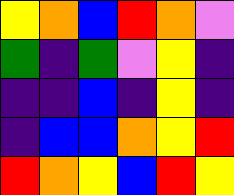[["yellow", "orange", "blue", "red", "orange", "violet"], ["green", "indigo", "green", "violet", "yellow", "indigo"], ["indigo", "indigo", "blue", "indigo", "yellow", "indigo"], ["indigo", "blue", "blue", "orange", "yellow", "red"], ["red", "orange", "yellow", "blue", "red", "yellow"]]